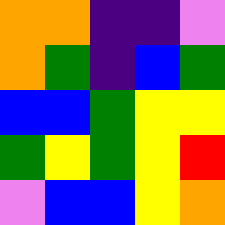[["orange", "orange", "indigo", "indigo", "violet"], ["orange", "green", "indigo", "blue", "green"], ["blue", "blue", "green", "yellow", "yellow"], ["green", "yellow", "green", "yellow", "red"], ["violet", "blue", "blue", "yellow", "orange"]]